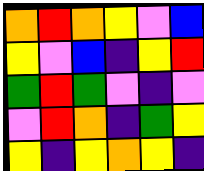[["orange", "red", "orange", "yellow", "violet", "blue"], ["yellow", "violet", "blue", "indigo", "yellow", "red"], ["green", "red", "green", "violet", "indigo", "violet"], ["violet", "red", "orange", "indigo", "green", "yellow"], ["yellow", "indigo", "yellow", "orange", "yellow", "indigo"]]